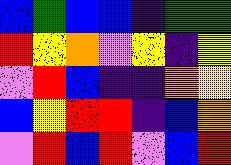[["blue", "green", "blue", "blue", "indigo", "green", "green"], ["red", "yellow", "orange", "violet", "yellow", "indigo", "yellow"], ["violet", "red", "blue", "indigo", "indigo", "orange", "yellow"], ["blue", "yellow", "red", "red", "indigo", "blue", "orange"], ["violet", "red", "blue", "red", "violet", "blue", "red"]]